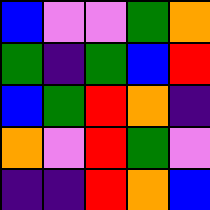[["blue", "violet", "violet", "green", "orange"], ["green", "indigo", "green", "blue", "red"], ["blue", "green", "red", "orange", "indigo"], ["orange", "violet", "red", "green", "violet"], ["indigo", "indigo", "red", "orange", "blue"]]